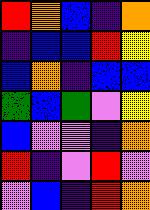[["red", "orange", "blue", "indigo", "orange"], ["indigo", "blue", "blue", "red", "yellow"], ["blue", "orange", "indigo", "blue", "blue"], ["green", "blue", "green", "violet", "yellow"], ["blue", "violet", "violet", "indigo", "orange"], ["red", "indigo", "violet", "red", "violet"], ["violet", "blue", "indigo", "red", "orange"]]